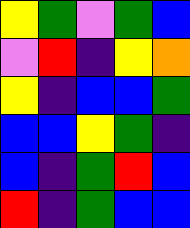[["yellow", "green", "violet", "green", "blue"], ["violet", "red", "indigo", "yellow", "orange"], ["yellow", "indigo", "blue", "blue", "green"], ["blue", "blue", "yellow", "green", "indigo"], ["blue", "indigo", "green", "red", "blue"], ["red", "indigo", "green", "blue", "blue"]]